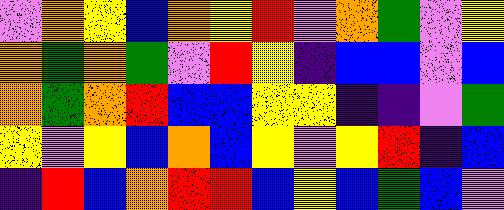[["violet", "orange", "yellow", "blue", "orange", "yellow", "red", "violet", "orange", "green", "violet", "yellow"], ["orange", "green", "orange", "green", "violet", "red", "yellow", "indigo", "blue", "blue", "violet", "blue"], ["orange", "green", "orange", "red", "blue", "blue", "yellow", "yellow", "indigo", "indigo", "violet", "green"], ["yellow", "violet", "yellow", "blue", "orange", "blue", "yellow", "violet", "yellow", "red", "indigo", "blue"], ["indigo", "red", "blue", "orange", "red", "red", "blue", "yellow", "blue", "green", "blue", "violet"]]